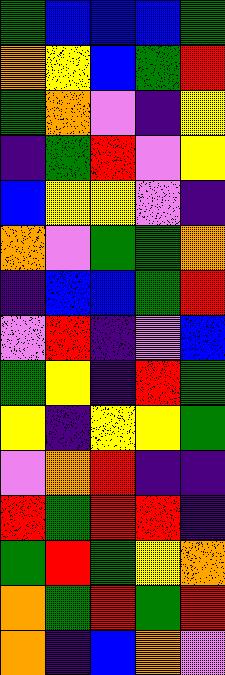[["green", "blue", "blue", "blue", "green"], ["orange", "yellow", "blue", "green", "red"], ["green", "orange", "violet", "indigo", "yellow"], ["indigo", "green", "red", "violet", "yellow"], ["blue", "yellow", "yellow", "violet", "indigo"], ["orange", "violet", "green", "green", "orange"], ["indigo", "blue", "blue", "green", "red"], ["violet", "red", "indigo", "violet", "blue"], ["green", "yellow", "indigo", "red", "green"], ["yellow", "indigo", "yellow", "yellow", "green"], ["violet", "orange", "red", "indigo", "indigo"], ["red", "green", "red", "red", "indigo"], ["green", "red", "green", "yellow", "orange"], ["orange", "green", "red", "green", "red"], ["orange", "indigo", "blue", "orange", "violet"]]